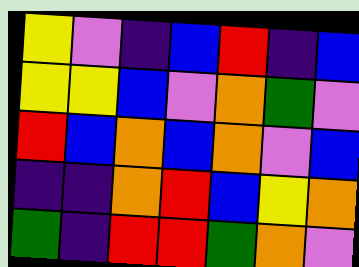[["yellow", "violet", "indigo", "blue", "red", "indigo", "blue"], ["yellow", "yellow", "blue", "violet", "orange", "green", "violet"], ["red", "blue", "orange", "blue", "orange", "violet", "blue"], ["indigo", "indigo", "orange", "red", "blue", "yellow", "orange"], ["green", "indigo", "red", "red", "green", "orange", "violet"]]